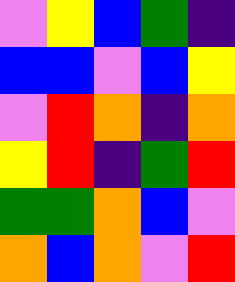[["violet", "yellow", "blue", "green", "indigo"], ["blue", "blue", "violet", "blue", "yellow"], ["violet", "red", "orange", "indigo", "orange"], ["yellow", "red", "indigo", "green", "red"], ["green", "green", "orange", "blue", "violet"], ["orange", "blue", "orange", "violet", "red"]]